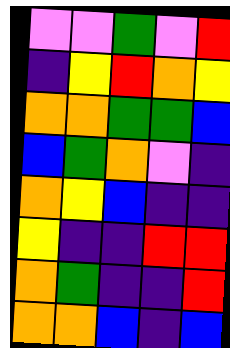[["violet", "violet", "green", "violet", "red"], ["indigo", "yellow", "red", "orange", "yellow"], ["orange", "orange", "green", "green", "blue"], ["blue", "green", "orange", "violet", "indigo"], ["orange", "yellow", "blue", "indigo", "indigo"], ["yellow", "indigo", "indigo", "red", "red"], ["orange", "green", "indigo", "indigo", "red"], ["orange", "orange", "blue", "indigo", "blue"]]